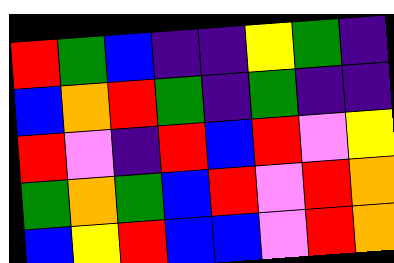[["red", "green", "blue", "indigo", "indigo", "yellow", "green", "indigo"], ["blue", "orange", "red", "green", "indigo", "green", "indigo", "indigo"], ["red", "violet", "indigo", "red", "blue", "red", "violet", "yellow"], ["green", "orange", "green", "blue", "red", "violet", "red", "orange"], ["blue", "yellow", "red", "blue", "blue", "violet", "red", "orange"]]